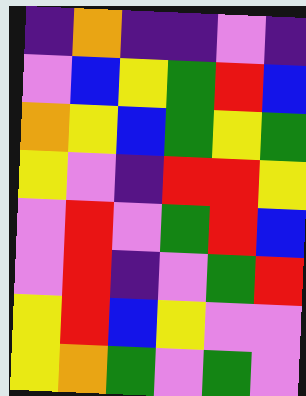[["indigo", "orange", "indigo", "indigo", "violet", "indigo"], ["violet", "blue", "yellow", "green", "red", "blue"], ["orange", "yellow", "blue", "green", "yellow", "green"], ["yellow", "violet", "indigo", "red", "red", "yellow"], ["violet", "red", "violet", "green", "red", "blue"], ["violet", "red", "indigo", "violet", "green", "red"], ["yellow", "red", "blue", "yellow", "violet", "violet"], ["yellow", "orange", "green", "violet", "green", "violet"]]